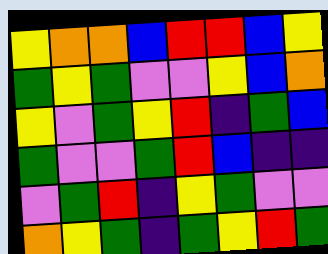[["yellow", "orange", "orange", "blue", "red", "red", "blue", "yellow"], ["green", "yellow", "green", "violet", "violet", "yellow", "blue", "orange"], ["yellow", "violet", "green", "yellow", "red", "indigo", "green", "blue"], ["green", "violet", "violet", "green", "red", "blue", "indigo", "indigo"], ["violet", "green", "red", "indigo", "yellow", "green", "violet", "violet"], ["orange", "yellow", "green", "indigo", "green", "yellow", "red", "green"]]